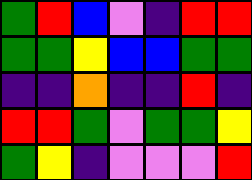[["green", "red", "blue", "violet", "indigo", "red", "red"], ["green", "green", "yellow", "blue", "blue", "green", "green"], ["indigo", "indigo", "orange", "indigo", "indigo", "red", "indigo"], ["red", "red", "green", "violet", "green", "green", "yellow"], ["green", "yellow", "indigo", "violet", "violet", "violet", "red"]]